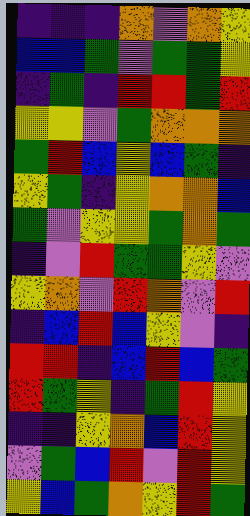[["indigo", "indigo", "indigo", "orange", "violet", "orange", "yellow"], ["blue", "blue", "green", "violet", "green", "green", "yellow"], ["indigo", "green", "indigo", "red", "red", "green", "red"], ["yellow", "yellow", "violet", "green", "orange", "orange", "orange"], ["green", "red", "blue", "yellow", "blue", "green", "indigo"], ["yellow", "green", "indigo", "yellow", "orange", "orange", "blue"], ["green", "violet", "yellow", "yellow", "green", "orange", "green"], ["indigo", "violet", "red", "green", "green", "yellow", "violet"], ["yellow", "orange", "violet", "red", "orange", "violet", "red"], ["indigo", "blue", "red", "blue", "yellow", "violet", "indigo"], ["red", "red", "indigo", "blue", "red", "blue", "green"], ["red", "green", "yellow", "indigo", "green", "red", "yellow"], ["indigo", "indigo", "yellow", "orange", "blue", "red", "yellow"], ["violet", "green", "blue", "red", "violet", "red", "yellow"], ["yellow", "blue", "green", "orange", "yellow", "red", "green"]]